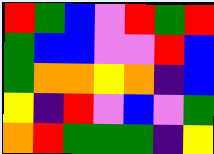[["red", "green", "blue", "violet", "red", "green", "red"], ["green", "blue", "blue", "violet", "violet", "red", "blue"], ["green", "orange", "orange", "yellow", "orange", "indigo", "blue"], ["yellow", "indigo", "red", "violet", "blue", "violet", "green"], ["orange", "red", "green", "green", "green", "indigo", "yellow"]]